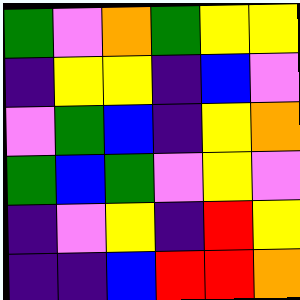[["green", "violet", "orange", "green", "yellow", "yellow"], ["indigo", "yellow", "yellow", "indigo", "blue", "violet"], ["violet", "green", "blue", "indigo", "yellow", "orange"], ["green", "blue", "green", "violet", "yellow", "violet"], ["indigo", "violet", "yellow", "indigo", "red", "yellow"], ["indigo", "indigo", "blue", "red", "red", "orange"]]